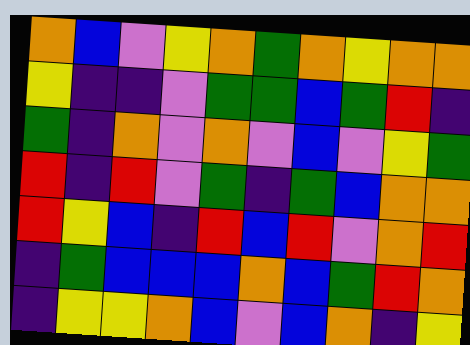[["orange", "blue", "violet", "yellow", "orange", "green", "orange", "yellow", "orange", "orange"], ["yellow", "indigo", "indigo", "violet", "green", "green", "blue", "green", "red", "indigo"], ["green", "indigo", "orange", "violet", "orange", "violet", "blue", "violet", "yellow", "green"], ["red", "indigo", "red", "violet", "green", "indigo", "green", "blue", "orange", "orange"], ["red", "yellow", "blue", "indigo", "red", "blue", "red", "violet", "orange", "red"], ["indigo", "green", "blue", "blue", "blue", "orange", "blue", "green", "red", "orange"], ["indigo", "yellow", "yellow", "orange", "blue", "violet", "blue", "orange", "indigo", "yellow"]]